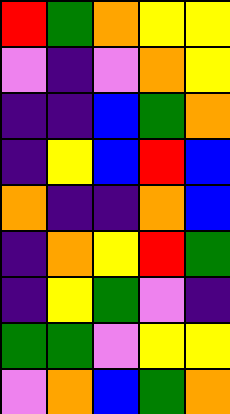[["red", "green", "orange", "yellow", "yellow"], ["violet", "indigo", "violet", "orange", "yellow"], ["indigo", "indigo", "blue", "green", "orange"], ["indigo", "yellow", "blue", "red", "blue"], ["orange", "indigo", "indigo", "orange", "blue"], ["indigo", "orange", "yellow", "red", "green"], ["indigo", "yellow", "green", "violet", "indigo"], ["green", "green", "violet", "yellow", "yellow"], ["violet", "orange", "blue", "green", "orange"]]